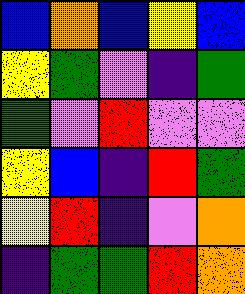[["blue", "orange", "blue", "yellow", "blue"], ["yellow", "green", "violet", "indigo", "green"], ["green", "violet", "red", "violet", "violet"], ["yellow", "blue", "indigo", "red", "green"], ["yellow", "red", "indigo", "violet", "orange"], ["indigo", "green", "green", "red", "orange"]]